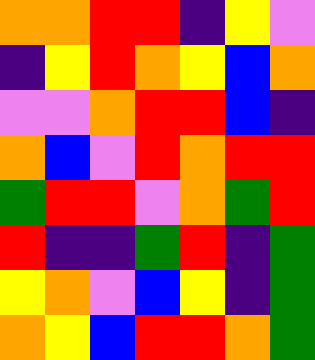[["orange", "orange", "red", "red", "indigo", "yellow", "violet"], ["indigo", "yellow", "red", "orange", "yellow", "blue", "orange"], ["violet", "violet", "orange", "red", "red", "blue", "indigo"], ["orange", "blue", "violet", "red", "orange", "red", "red"], ["green", "red", "red", "violet", "orange", "green", "red"], ["red", "indigo", "indigo", "green", "red", "indigo", "green"], ["yellow", "orange", "violet", "blue", "yellow", "indigo", "green"], ["orange", "yellow", "blue", "red", "red", "orange", "green"]]